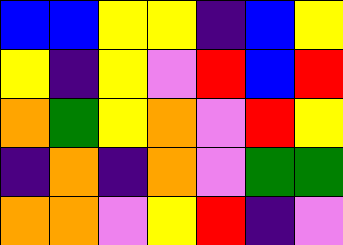[["blue", "blue", "yellow", "yellow", "indigo", "blue", "yellow"], ["yellow", "indigo", "yellow", "violet", "red", "blue", "red"], ["orange", "green", "yellow", "orange", "violet", "red", "yellow"], ["indigo", "orange", "indigo", "orange", "violet", "green", "green"], ["orange", "orange", "violet", "yellow", "red", "indigo", "violet"]]